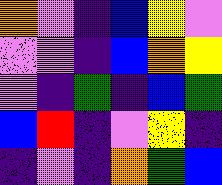[["orange", "violet", "indigo", "blue", "yellow", "violet"], ["violet", "violet", "indigo", "blue", "orange", "yellow"], ["violet", "indigo", "green", "indigo", "blue", "green"], ["blue", "red", "indigo", "violet", "yellow", "indigo"], ["indigo", "violet", "indigo", "orange", "green", "blue"]]